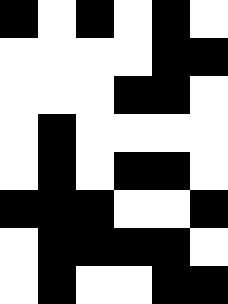[["black", "white", "black", "white", "black", "white"], ["white", "white", "white", "white", "black", "black"], ["white", "white", "white", "black", "black", "white"], ["white", "black", "white", "white", "white", "white"], ["white", "black", "white", "black", "black", "white"], ["black", "black", "black", "white", "white", "black"], ["white", "black", "black", "black", "black", "white"], ["white", "black", "white", "white", "black", "black"]]